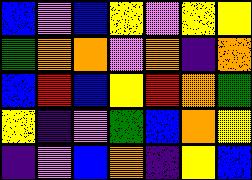[["blue", "violet", "blue", "yellow", "violet", "yellow", "yellow"], ["green", "orange", "orange", "violet", "orange", "indigo", "orange"], ["blue", "red", "blue", "yellow", "red", "orange", "green"], ["yellow", "indigo", "violet", "green", "blue", "orange", "yellow"], ["indigo", "violet", "blue", "orange", "indigo", "yellow", "blue"]]